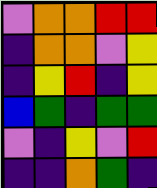[["violet", "orange", "orange", "red", "red"], ["indigo", "orange", "orange", "violet", "yellow"], ["indigo", "yellow", "red", "indigo", "yellow"], ["blue", "green", "indigo", "green", "green"], ["violet", "indigo", "yellow", "violet", "red"], ["indigo", "indigo", "orange", "green", "indigo"]]